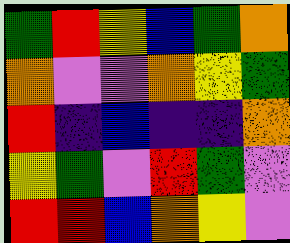[["green", "red", "yellow", "blue", "green", "orange"], ["orange", "violet", "violet", "orange", "yellow", "green"], ["red", "indigo", "blue", "indigo", "indigo", "orange"], ["yellow", "green", "violet", "red", "green", "violet"], ["red", "red", "blue", "orange", "yellow", "violet"]]